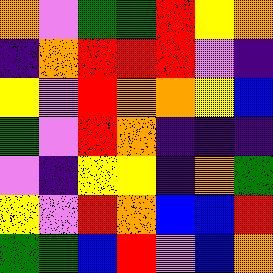[["orange", "violet", "green", "green", "red", "yellow", "orange"], ["indigo", "orange", "red", "red", "red", "violet", "indigo"], ["yellow", "violet", "red", "orange", "orange", "yellow", "blue"], ["green", "violet", "red", "orange", "indigo", "indigo", "indigo"], ["violet", "indigo", "yellow", "yellow", "indigo", "orange", "green"], ["yellow", "violet", "red", "orange", "blue", "blue", "red"], ["green", "green", "blue", "red", "violet", "blue", "orange"]]